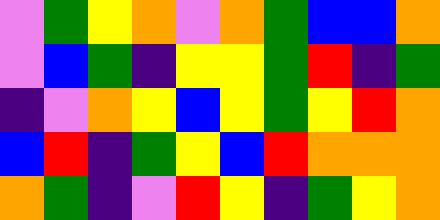[["violet", "green", "yellow", "orange", "violet", "orange", "green", "blue", "blue", "orange"], ["violet", "blue", "green", "indigo", "yellow", "yellow", "green", "red", "indigo", "green"], ["indigo", "violet", "orange", "yellow", "blue", "yellow", "green", "yellow", "red", "orange"], ["blue", "red", "indigo", "green", "yellow", "blue", "red", "orange", "orange", "orange"], ["orange", "green", "indigo", "violet", "red", "yellow", "indigo", "green", "yellow", "orange"]]